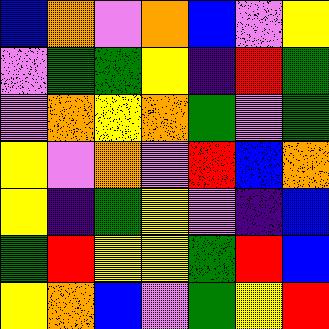[["blue", "orange", "violet", "orange", "blue", "violet", "yellow"], ["violet", "green", "green", "yellow", "indigo", "red", "green"], ["violet", "orange", "yellow", "orange", "green", "violet", "green"], ["yellow", "violet", "orange", "violet", "red", "blue", "orange"], ["yellow", "indigo", "green", "yellow", "violet", "indigo", "blue"], ["green", "red", "yellow", "yellow", "green", "red", "blue"], ["yellow", "orange", "blue", "violet", "green", "yellow", "red"]]